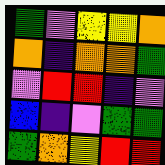[["green", "violet", "yellow", "yellow", "orange"], ["orange", "indigo", "orange", "orange", "green"], ["violet", "red", "red", "indigo", "violet"], ["blue", "indigo", "violet", "green", "green"], ["green", "orange", "yellow", "red", "red"]]